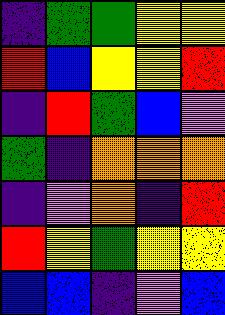[["indigo", "green", "green", "yellow", "yellow"], ["red", "blue", "yellow", "yellow", "red"], ["indigo", "red", "green", "blue", "violet"], ["green", "indigo", "orange", "orange", "orange"], ["indigo", "violet", "orange", "indigo", "red"], ["red", "yellow", "green", "yellow", "yellow"], ["blue", "blue", "indigo", "violet", "blue"]]